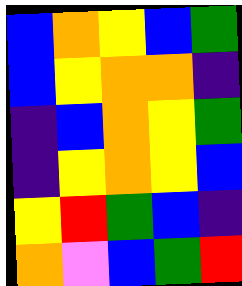[["blue", "orange", "yellow", "blue", "green"], ["blue", "yellow", "orange", "orange", "indigo"], ["indigo", "blue", "orange", "yellow", "green"], ["indigo", "yellow", "orange", "yellow", "blue"], ["yellow", "red", "green", "blue", "indigo"], ["orange", "violet", "blue", "green", "red"]]